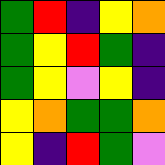[["green", "red", "indigo", "yellow", "orange"], ["green", "yellow", "red", "green", "indigo"], ["green", "yellow", "violet", "yellow", "indigo"], ["yellow", "orange", "green", "green", "orange"], ["yellow", "indigo", "red", "green", "violet"]]